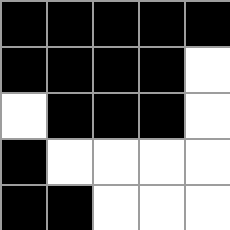[["black", "black", "black", "black", "black"], ["black", "black", "black", "black", "white"], ["white", "black", "black", "black", "white"], ["black", "white", "white", "white", "white"], ["black", "black", "white", "white", "white"]]